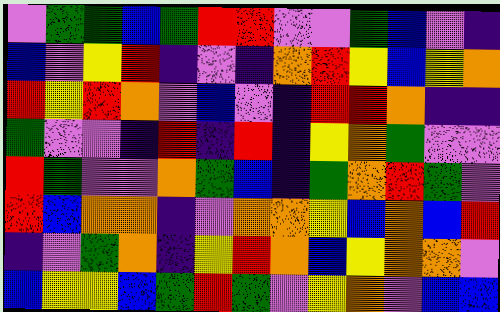[["violet", "green", "green", "blue", "green", "red", "red", "violet", "violet", "green", "blue", "violet", "indigo"], ["blue", "violet", "yellow", "red", "indigo", "violet", "indigo", "orange", "red", "yellow", "blue", "yellow", "orange"], ["red", "yellow", "red", "orange", "violet", "blue", "violet", "indigo", "red", "red", "orange", "indigo", "indigo"], ["green", "violet", "violet", "indigo", "red", "indigo", "red", "indigo", "yellow", "orange", "green", "violet", "violet"], ["red", "green", "violet", "violet", "orange", "green", "blue", "indigo", "green", "orange", "red", "green", "violet"], ["red", "blue", "orange", "orange", "indigo", "violet", "orange", "orange", "yellow", "blue", "orange", "blue", "red"], ["indigo", "violet", "green", "orange", "indigo", "yellow", "red", "orange", "blue", "yellow", "orange", "orange", "violet"], ["blue", "yellow", "yellow", "blue", "green", "red", "green", "violet", "yellow", "orange", "violet", "blue", "blue"]]